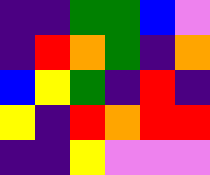[["indigo", "indigo", "green", "green", "blue", "violet"], ["indigo", "red", "orange", "green", "indigo", "orange"], ["blue", "yellow", "green", "indigo", "red", "indigo"], ["yellow", "indigo", "red", "orange", "red", "red"], ["indigo", "indigo", "yellow", "violet", "violet", "violet"]]